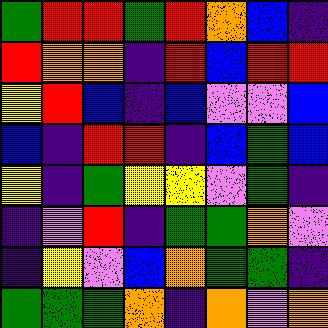[["green", "red", "red", "green", "red", "orange", "blue", "indigo"], ["red", "orange", "orange", "indigo", "red", "blue", "red", "red"], ["yellow", "red", "blue", "indigo", "blue", "violet", "violet", "blue"], ["blue", "indigo", "red", "red", "indigo", "blue", "green", "blue"], ["yellow", "indigo", "green", "yellow", "yellow", "violet", "green", "indigo"], ["indigo", "violet", "red", "indigo", "green", "green", "orange", "violet"], ["indigo", "yellow", "violet", "blue", "orange", "green", "green", "indigo"], ["green", "green", "green", "orange", "indigo", "orange", "violet", "orange"]]